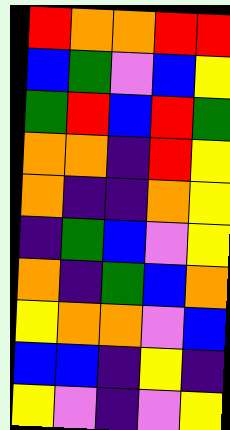[["red", "orange", "orange", "red", "red"], ["blue", "green", "violet", "blue", "yellow"], ["green", "red", "blue", "red", "green"], ["orange", "orange", "indigo", "red", "yellow"], ["orange", "indigo", "indigo", "orange", "yellow"], ["indigo", "green", "blue", "violet", "yellow"], ["orange", "indigo", "green", "blue", "orange"], ["yellow", "orange", "orange", "violet", "blue"], ["blue", "blue", "indigo", "yellow", "indigo"], ["yellow", "violet", "indigo", "violet", "yellow"]]